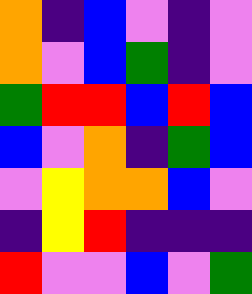[["orange", "indigo", "blue", "violet", "indigo", "violet"], ["orange", "violet", "blue", "green", "indigo", "violet"], ["green", "red", "red", "blue", "red", "blue"], ["blue", "violet", "orange", "indigo", "green", "blue"], ["violet", "yellow", "orange", "orange", "blue", "violet"], ["indigo", "yellow", "red", "indigo", "indigo", "indigo"], ["red", "violet", "violet", "blue", "violet", "green"]]